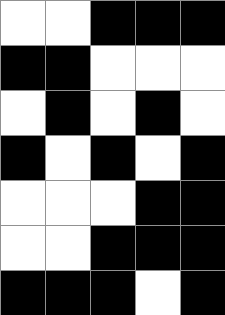[["white", "white", "black", "black", "black"], ["black", "black", "white", "white", "white"], ["white", "black", "white", "black", "white"], ["black", "white", "black", "white", "black"], ["white", "white", "white", "black", "black"], ["white", "white", "black", "black", "black"], ["black", "black", "black", "white", "black"]]